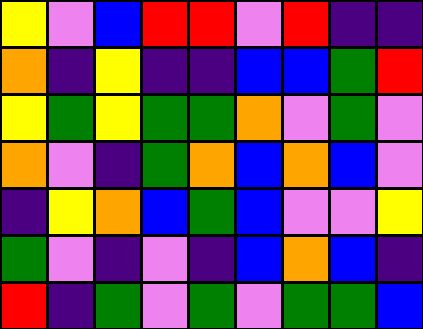[["yellow", "violet", "blue", "red", "red", "violet", "red", "indigo", "indigo"], ["orange", "indigo", "yellow", "indigo", "indigo", "blue", "blue", "green", "red"], ["yellow", "green", "yellow", "green", "green", "orange", "violet", "green", "violet"], ["orange", "violet", "indigo", "green", "orange", "blue", "orange", "blue", "violet"], ["indigo", "yellow", "orange", "blue", "green", "blue", "violet", "violet", "yellow"], ["green", "violet", "indigo", "violet", "indigo", "blue", "orange", "blue", "indigo"], ["red", "indigo", "green", "violet", "green", "violet", "green", "green", "blue"]]